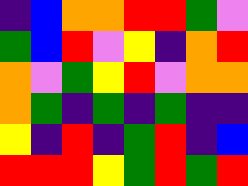[["indigo", "blue", "orange", "orange", "red", "red", "green", "violet"], ["green", "blue", "red", "violet", "yellow", "indigo", "orange", "red"], ["orange", "violet", "green", "yellow", "red", "violet", "orange", "orange"], ["orange", "green", "indigo", "green", "indigo", "green", "indigo", "indigo"], ["yellow", "indigo", "red", "indigo", "green", "red", "indigo", "blue"], ["red", "red", "red", "yellow", "green", "red", "green", "red"]]